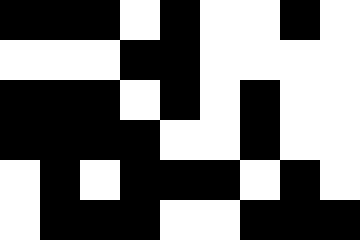[["black", "black", "black", "white", "black", "white", "white", "black", "white"], ["white", "white", "white", "black", "black", "white", "white", "white", "white"], ["black", "black", "black", "white", "black", "white", "black", "white", "white"], ["black", "black", "black", "black", "white", "white", "black", "white", "white"], ["white", "black", "white", "black", "black", "black", "white", "black", "white"], ["white", "black", "black", "black", "white", "white", "black", "black", "black"]]